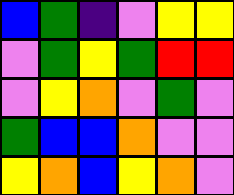[["blue", "green", "indigo", "violet", "yellow", "yellow"], ["violet", "green", "yellow", "green", "red", "red"], ["violet", "yellow", "orange", "violet", "green", "violet"], ["green", "blue", "blue", "orange", "violet", "violet"], ["yellow", "orange", "blue", "yellow", "orange", "violet"]]